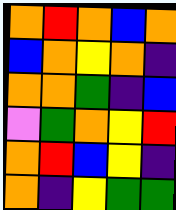[["orange", "red", "orange", "blue", "orange"], ["blue", "orange", "yellow", "orange", "indigo"], ["orange", "orange", "green", "indigo", "blue"], ["violet", "green", "orange", "yellow", "red"], ["orange", "red", "blue", "yellow", "indigo"], ["orange", "indigo", "yellow", "green", "green"]]